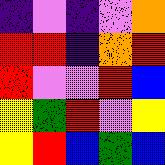[["indigo", "violet", "indigo", "violet", "orange"], ["red", "red", "indigo", "orange", "red"], ["red", "violet", "violet", "red", "blue"], ["yellow", "green", "red", "violet", "yellow"], ["yellow", "red", "blue", "green", "blue"]]